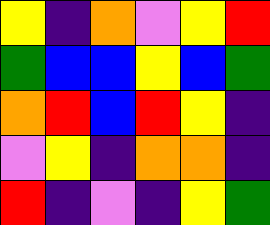[["yellow", "indigo", "orange", "violet", "yellow", "red"], ["green", "blue", "blue", "yellow", "blue", "green"], ["orange", "red", "blue", "red", "yellow", "indigo"], ["violet", "yellow", "indigo", "orange", "orange", "indigo"], ["red", "indigo", "violet", "indigo", "yellow", "green"]]